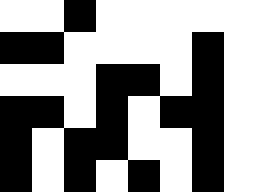[["white", "white", "black", "white", "white", "white", "white", "white"], ["black", "black", "white", "white", "white", "white", "black", "white"], ["white", "white", "white", "black", "black", "white", "black", "white"], ["black", "black", "white", "black", "white", "black", "black", "white"], ["black", "white", "black", "black", "white", "white", "black", "white"], ["black", "white", "black", "white", "black", "white", "black", "white"]]